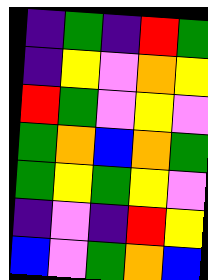[["indigo", "green", "indigo", "red", "green"], ["indigo", "yellow", "violet", "orange", "yellow"], ["red", "green", "violet", "yellow", "violet"], ["green", "orange", "blue", "orange", "green"], ["green", "yellow", "green", "yellow", "violet"], ["indigo", "violet", "indigo", "red", "yellow"], ["blue", "violet", "green", "orange", "blue"]]